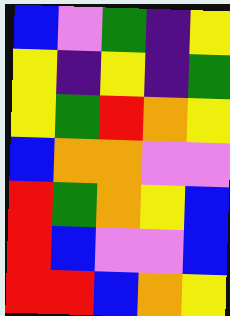[["blue", "violet", "green", "indigo", "yellow"], ["yellow", "indigo", "yellow", "indigo", "green"], ["yellow", "green", "red", "orange", "yellow"], ["blue", "orange", "orange", "violet", "violet"], ["red", "green", "orange", "yellow", "blue"], ["red", "blue", "violet", "violet", "blue"], ["red", "red", "blue", "orange", "yellow"]]